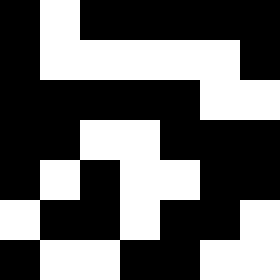[["black", "white", "black", "black", "black", "black", "black"], ["black", "white", "white", "white", "white", "white", "black"], ["black", "black", "black", "black", "black", "white", "white"], ["black", "black", "white", "white", "black", "black", "black"], ["black", "white", "black", "white", "white", "black", "black"], ["white", "black", "black", "white", "black", "black", "white"], ["black", "white", "white", "black", "black", "white", "white"]]